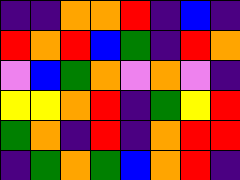[["indigo", "indigo", "orange", "orange", "red", "indigo", "blue", "indigo"], ["red", "orange", "red", "blue", "green", "indigo", "red", "orange"], ["violet", "blue", "green", "orange", "violet", "orange", "violet", "indigo"], ["yellow", "yellow", "orange", "red", "indigo", "green", "yellow", "red"], ["green", "orange", "indigo", "red", "indigo", "orange", "red", "red"], ["indigo", "green", "orange", "green", "blue", "orange", "red", "indigo"]]